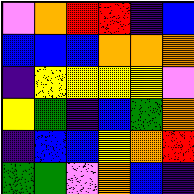[["violet", "orange", "red", "red", "indigo", "blue"], ["blue", "blue", "blue", "orange", "orange", "orange"], ["indigo", "yellow", "yellow", "yellow", "yellow", "violet"], ["yellow", "green", "indigo", "blue", "green", "orange"], ["indigo", "blue", "blue", "yellow", "orange", "red"], ["green", "green", "violet", "orange", "blue", "indigo"]]